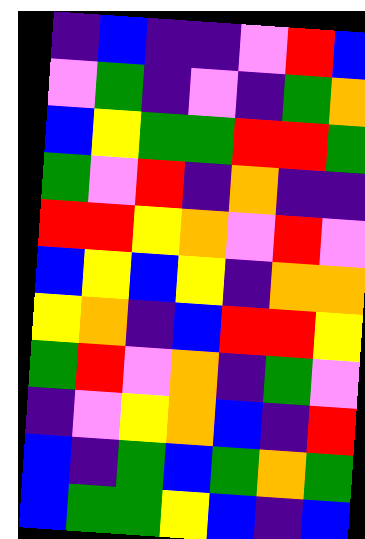[["indigo", "blue", "indigo", "indigo", "violet", "red", "blue"], ["violet", "green", "indigo", "violet", "indigo", "green", "orange"], ["blue", "yellow", "green", "green", "red", "red", "green"], ["green", "violet", "red", "indigo", "orange", "indigo", "indigo"], ["red", "red", "yellow", "orange", "violet", "red", "violet"], ["blue", "yellow", "blue", "yellow", "indigo", "orange", "orange"], ["yellow", "orange", "indigo", "blue", "red", "red", "yellow"], ["green", "red", "violet", "orange", "indigo", "green", "violet"], ["indigo", "violet", "yellow", "orange", "blue", "indigo", "red"], ["blue", "indigo", "green", "blue", "green", "orange", "green"], ["blue", "green", "green", "yellow", "blue", "indigo", "blue"]]